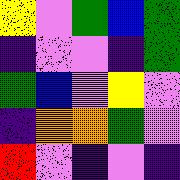[["yellow", "violet", "green", "blue", "green"], ["indigo", "violet", "violet", "indigo", "green"], ["green", "blue", "violet", "yellow", "violet"], ["indigo", "orange", "orange", "green", "violet"], ["red", "violet", "indigo", "violet", "indigo"]]